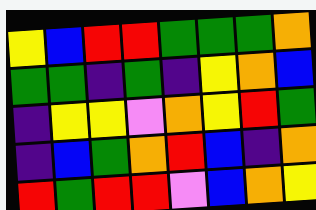[["yellow", "blue", "red", "red", "green", "green", "green", "orange"], ["green", "green", "indigo", "green", "indigo", "yellow", "orange", "blue"], ["indigo", "yellow", "yellow", "violet", "orange", "yellow", "red", "green"], ["indigo", "blue", "green", "orange", "red", "blue", "indigo", "orange"], ["red", "green", "red", "red", "violet", "blue", "orange", "yellow"]]